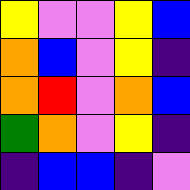[["yellow", "violet", "violet", "yellow", "blue"], ["orange", "blue", "violet", "yellow", "indigo"], ["orange", "red", "violet", "orange", "blue"], ["green", "orange", "violet", "yellow", "indigo"], ["indigo", "blue", "blue", "indigo", "violet"]]